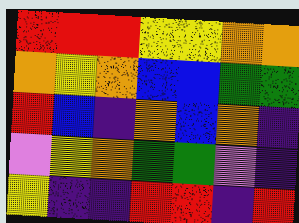[["red", "red", "red", "yellow", "yellow", "orange", "orange"], ["orange", "yellow", "orange", "blue", "blue", "green", "green"], ["red", "blue", "indigo", "orange", "blue", "orange", "indigo"], ["violet", "yellow", "orange", "green", "green", "violet", "indigo"], ["yellow", "indigo", "indigo", "red", "red", "indigo", "red"]]